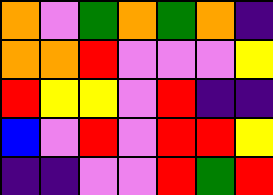[["orange", "violet", "green", "orange", "green", "orange", "indigo"], ["orange", "orange", "red", "violet", "violet", "violet", "yellow"], ["red", "yellow", "yellow", "violet", "red", "indigo", "indigo"], ["blue", "violet", "red", "violet", "red", "red", "yellow"], ["indigo", "indigo", "violet", "violet", "red", "green", "red"]]